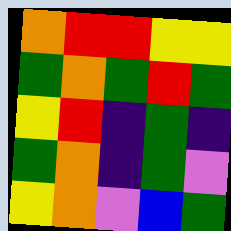[["orange", "red", "red", "yellow", "yellow"], ["green", "orange", "green", "red", "green"], ["yellow", "red", "indigo", "green", "indigo"], ["green", "orange", "indigo", "green", "violet"], ["yellow", "orange", "violet", "blue", "green"]]